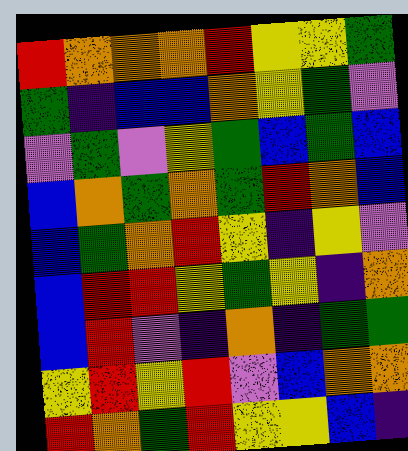[["red", "orange", "orange", "orange", "red", "yellow", "yellow", "green"], ["green", "indigo", "blue", "blue", "orange", "yellow", "green", "violet"], ["violet", "green", "violet", "yellow", "green", "blue", "green", "blue"], ["blue", "orange", "green", "orange", "green", "red", "orange", "blue"], ["blue", "green", "orange", "red", "yellow", "indigo", "yellow", "violet"], ["blue", "red", "red", "yellow", "green", "yellow", "indigo", "orange"], ["blue", "red", "violet", "indigo", "orange", "indigo", "green", "green"], ["yellow", "red", "yellow", "red", "violet", "blue", "orange", "orange"], ["red", "orange", "green", "red", "yellow", "yellow", "blue", "indigo"]]